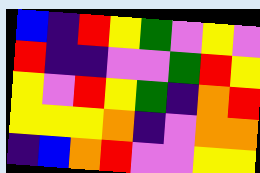[["blue", "indigo", "red", "yellow", "green", "violet", "yellow", "violet"], ["red", "indigo", "indigo", "violet", "violet", "green", "red", "yellow"], ["yellow", "violet", "red", "yellow", "green", "indigo", "orange", "red"], ["yellow", "yellow", "yellow", "orange", "indigo", "violet", "orange", "orange"], ["indigo", "blue", "orange", "red", "violet", "violet", "yellow", "yellow"]]